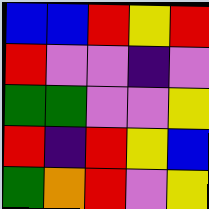[["blue", "blue", "red", "yellow", "red"], ["red", "violet", "violet", "indigo", "violet"], ["green", "green", "violet", "violet", "yellow"], ["red", "indigo", "red", "yellow", "blue"], ["green", "orange", "red", "violet", "yellow"]]